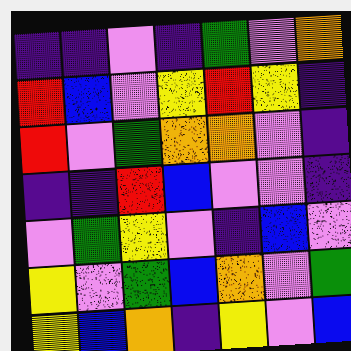[["indigo", "indigo", "violet", "indigo", "green", "violet", "orange"], ["red", "blue", "violet", "yellow", "red", "yellow", "indigo"], ["red", "violet", "green", "orange", "orange", "violet", "indigo"], ["indigo", "indigo", "red", "blue", "violet", "violet", "indigo"], ["violet", "green", "yellow", "violet", "indigo", "blue", "violet"], ["yellow", "violet", "green", "blue", "orange", "violet", "green"], ["yellow", "blue", "orange", "indigo", "yellow", "violet", "blue"]]